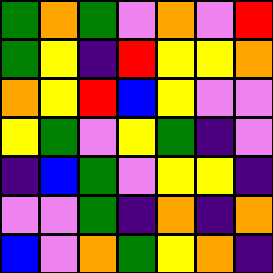[["green", "orange", "green", "violet", "orange", "violet", "red"], ["green", "yellow", "indigo", "red", "yellow", "yellow", "orange"], ["orange", "yellow", "red", "blue", "yellow", "violet", "violet"], ["yellow", "green", "violet", "yellow", "green", "indigo", "violet"], ["indigo", "blue", "green", "violet", "yellow", "yellow", "indigo"], ["violet", "violet", "green", "indigo", "orange", "indigo", "orange"], ["blue", "violet", "orange", "green", "yellow", "orange", "indigo"]]